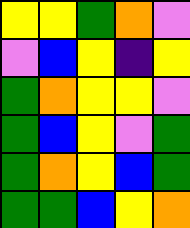[["yellow", "yellow", "green", "orange", "violet"], ["violet", "blue", "yellow", "indigo", "yellow"], ["green", "orange", "yellow", "yellow", "violet"], ["green", "blue", "yellow", "violet", "green"], ["green", "orange", "yellow", "blue", "green"], ["green", "green", "blue", "yellow", "orange"]]